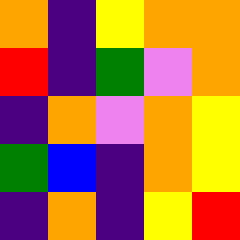[["orange", "indigo", "yellow", "orange", "orange"], ["red", "indigo", "green", "violet", "orange"], ["indigo", "orange", "violet", "orange", "yellow"], ["green", "blue", "indigo", "orange", "yellow"], ["indigo", "orange", "indigo", "yellow", "red"]]